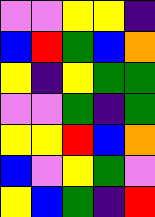[["violet", "violet", "yellow", "yellow", "indigo"], ["blue", "red", "green", "blue", "orange"], ["yellow", "indigo", "yellow", "green", "green"], ["violet", "violet", "green", "indigo", "green"], ["yellow", "yellow", "red", "blue", "orange"], ["blue", "violet", "yellow", "green", "violet"], ["yellow", "blue", "green", "indigo", "red"]]